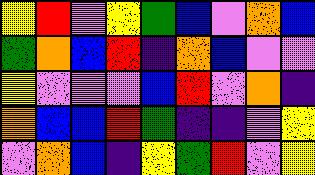[["yellow", "red", "violet", "yellow", "green", "blue", "violet", "orange", "blue"], ["green", "orange", "blue", "red", "indigo", "orange", "blue", "violet", "violet"], ["yellow", "violet", "violet", "violet", "blue", "red", "violet", "orange", "indigo"], ["orange", "blue", "blue", "red", "green", "indigo", "indigo", "violet", "yellow"], ["violet", "orange", "blue", "indigo", "yellow", "green", "red", "violet", "yellow"]]